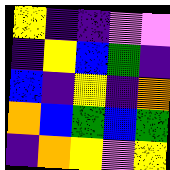[["yellow", "indigo", "indigo", "violet", "violet"], ["indigo", "yellow", "blue", "green", "indigo"], ["blue", "indigo", "yellow", "indigo", "orange"], ["orange", "blue", "green", "blue", "green"], ["indigo", "orange", "yellow", "violet", "yellow"]]